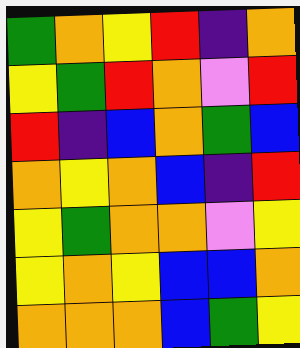[["green", "orange", "yellow", "red", "indigo", "orange"], ["yellow", "green", "red", "orange", "violet", "red"], ["red", "indigo", "blue", "orange", "green", "blue"], ["orange", "yellow", "orange", "blue", "indigo", "red"], ["yellow", "green", "orange", "orange", "violet", "yellow"], ["yellow", "orange", "yellow", "blue", "blue", "orange"], ["orange", "orange", "orange", "blue", "green", "yellow"]]